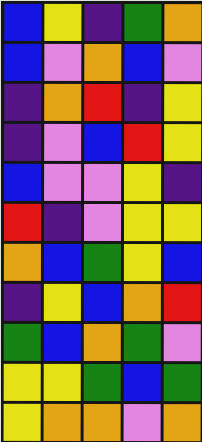[["blue", "yellow", "indigo", "green", "orange"], ["blue", "violet", "orange", "blue", "violet"], ["indigo", "orange", "red", "indigo", "yellow"], ["indigo", "violet", "blue", "red", "yellow"], ["blue", "violet", "violet", "yellow", "indigo"], ["red", "indigo", "violet", "yellow", "yellow"], ["orange", "blue", "green", "yellow", "blue"], ["indigo", "yellow", "blue", "orange", "red"], ["green", "blue", "orange", "green", "violet"], ["yellow", "yellow", "green", "blue", "green"], ["yellow", "orange", "orange", "violet", "orange"]]